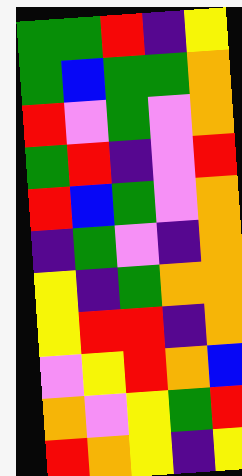[["green", "green", "red", "indigo", "yellow"], ["green", "blue", "green", "green", "orange"], ["red", "violet", "green", "violet", "orange"], ["green", "red", "indigo", "violet", "red"], ["red", "blue", "green", "violet", "orange"], ["indigo", "green", "violet", "indigo", "orange"], ["yellow", "indigo", "green", "orange", "orange"], ["yellow", "red", "red", "indigo", "orange"], ["violet", "yellow", "red", "orange", "blue"], ["orange", "violet", "yellow", "green", "red"], ["red", "orange", "yellow", "indigo", "yellow"]]